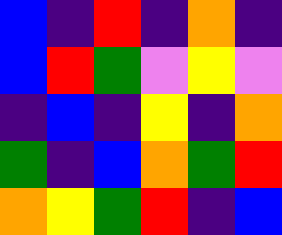[["blue", "indigo", "red", "indigo", "orange", "indigo"], ["blue", "red", "green", "violet", "yellow", "violet"], ["indigo", "blue", "indigo", "yellow", "indigo", "orange"], ["green", "indigo", "blue", "orange", "green", "red"], ["orange", "yellow", "green", "red", "indigo", "blue"]]